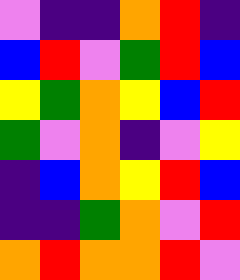[["violet", "indigo", "indigo", "orange", "red", "indigo"], ["blue", "red", "violet", "green", "red", "blue"], ["yellow", "green", "orange", "yellow", "blue", "red"], ["green", "violet", "orange", "indigo", "violet", "yellow"], ["indigo", "blue", "orange", "yellow", "red", "blue"], ["indigo", "indigo", "green", "orange", "violet", "red"], ["orange", "red", "orange", "orange", "red", "violet"]]